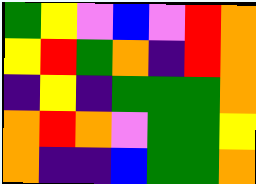[["green", "yellow", "violet", "blue", "violet", "red", "orange"], ["yellow", "red", "green", "orange", "indigo", "red", "orange"], ["indigo", "yellow", "indigo", "green", "green", "green", "orange"], ["orange", "red", "orange", "violet", "green", "green", "yellow"], ["orange", "indigo", "indigo", "blue", "green", "green", "orange"]]